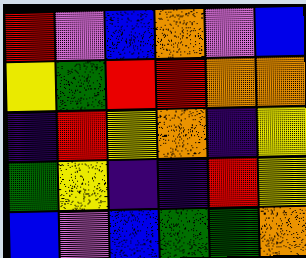[["red", "violet", "blue", "orange", "violet", "blue"], ["yellow", "green", "red", "red", "orange", "orange"], ["indigo", "red", "yellow", "orange", "indigo", "yellow"], ["green", "yellow", "indigo", "indigo", "red", "yellow"], ["blue", "violet", "blue", "green", "green", "orange"]]